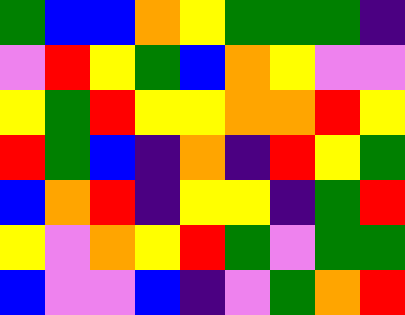[["green", "blue", "blue", "orange", "yellow", "green", "green", "green", "indigo"], ["violet", "red", "yellow", "green", "blue", "orange", "yellow", "violet", "violet"], ["yellow", "green", "red", "yellow", "yellow", "orange", "orange", "red", "yellow"], ["red", "green", "blue", "indigo", "orange", "indigo", "red", "yellow", "green"], ["blue", "orange", "red", "indigo", "yellow", "yellow", "indigo", "green", "red"], ["yellow", "violet", "orange", "yellow", "red", "green", "violet", "green", "green"], ["blue", "violet", "violet", "blue", "indigo", "violet", "green", "orange", "red"]]